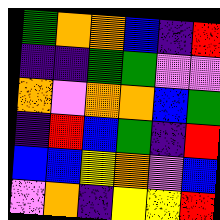[["green", "orange", "orange", "blue", "indigo", "red"], ["indigo", "indigo", "green", "green", "violet", "violet"], ["orange", "violet", "orange", "orange", "blue", "green"], ["indigo", "red", "blue", "green", "indigo", "red"], ["blue", "blue", "yellow", "orange", "violet", "blue"], ["violet", "orange", "indigo", "yellow", "yellow", "red"]]